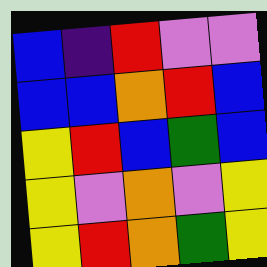[["blue", "indigo", "red", "violet", "violet"], ["blue", "blue", "orange", "red", "blue"], ["yellow", "red", "blue", "green", "blue"], ["yellow", "violet", "orange", "violet", "yellow"], ["yellow", "red", "orange", "green", "yellow"]]